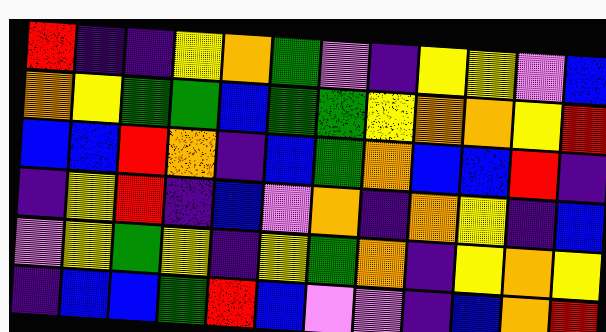[["red", "indigo", "indigo", "yellow", "orange", "green", "violet", "indigo", "yellow", "yellow", "violet", "blue"], ["orange", "yellow", "green", "green", "blue", "green", "green", "yellow", "orange", "orange", "yellow", "red"], ["blue", "blue", "red", "orange", "indigo", "blue", "green", "orange", "blue", "blue", "red", "indigo"], ["indigo", "yellow", "red", "indigo", "blue", "violet", "orange", "indigo", "orange", "yellow", "indigo", "blue"], ["violet", "yellow", "green", "yellow", "indigo", "yellow", "green", "orange", "indigo", "yellow", "orange", "yellow"], ["indigo", "blue", "blue", "green", "red", "blue", "violet", "violet", "indigo", "blue", "orange", "red"]]